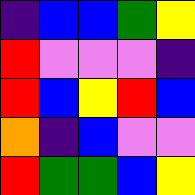[["indigo", "blue", "blue", "green", "yellow"], ["red", "violet", "violet", "violet", "indigo"], ["red", "blue", "yellow", "red", "blue"], ["orange", "indigo", "blue", "violet", "violet"], ["red", "green", "green", "blue", "yellow"]]